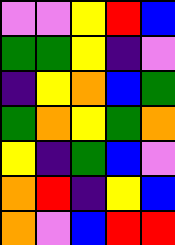[["violet", "violet", "yellow", "red", "blue"], ["green", "green", "yellow", "indigo", "violet"], ["indigo", "yellow", "orange", "blue", "green"], ["green", "orange", "yellow", "green", "orange"], ["yellow", "indigo", "green", "blue", "violet"], ["orange", "red", "indigo", "yellow", "blue"], ["orange", "violet", "blue", "red", "red"]]